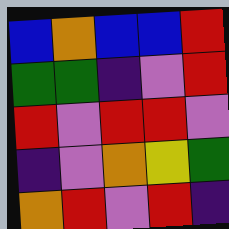[["blue", "orange", "blue", "blue", "red"], ["green", "green", "indigo", "violet", "red"], ["red", "violet", "red", "red", "violet"], ["indigo", "violet", "orange", "yellow", "green"], ["orange", "red", "violet", "red", "indigo"]]